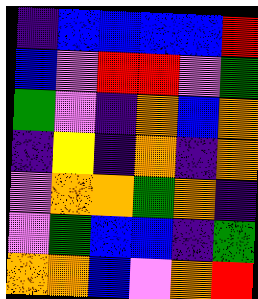[["indigo", "blue", "blue", "blue", "blue", "red"], ["blue", "violet", "red", "red", "violet", "green"], ["green", "violet", "indigo", "orange", "blue", "orange"], ["indigo", "yellow", "indigo", "orange", "indigo", "orange"], ["violet", "orange", "orange", "green", "orange", "indigo"], ["violet", "green", "blue", "blue", "indigo", "green"], ["orange", "orange", "blue", "violet", "orange", "red"]]